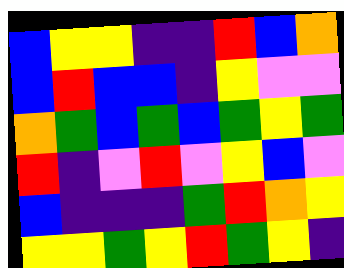[["blue", "yellow", "yellow", "indigo", "indigo", "red", "blue", "orange"], ["blue", "red", "blue", "blue", "indigo", "yellow", "violet", "violet"], ["orange", "green", "blue", "green", "blue", "green", "yellow", "green"], ["red", "indigo", "violet", "red", "violet", "yellow", "blue", "violet"], ["blue", "indigo", "indigo", "indigo", "green", "red", "orange", "yellow"], ["yellow", "yellow", "green", "yellow", "red", "green", "yellow", "indigo"]]